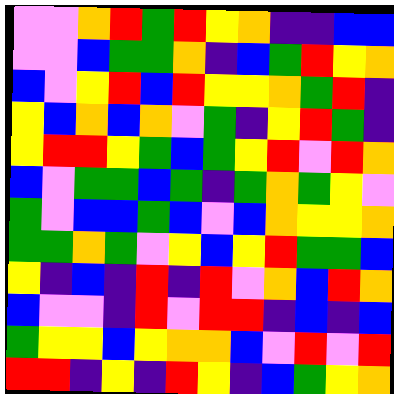[["violet", "violet", "orange", "red", "green", "red", "yellow", "orange", "indigo", "indigo", "blue", "blue"], ["violet", "violet", "blue", "green", "green", "orange", "indigo", "blue", "green", "red", "yellow", "orange"], ["blue", "violet", "yellow", "red", "blue", "red", "yellow", "yellow", "orange", "green", "red", "indigo"], ["yellow", "blue", "orange", "blue", "orange", "violet", "green", "indigo", "yellow", "red", "green", "indigo"], ["yellow", "red", "red", "yellow", "green", "blue", "green", "yellow", "red", "violet", "red", "orange"], ["blue", "violet", "green", "green", "blue", "green", "indigo", "green", "orange", "green", "yellow", "violet"], ["green", "violet", "blue", "blue", "green", "blue", "violet", "blue", "orange", "yellow", "yellow", "orange"], ["green", "green", "orange", "green", "violet", "yellow", "blue", "yellow", "red", "green", "green", "blue"], ["yellow", "indigo", "blue", "indigo", "red", "indigo", "red", "violet", "orange", "blue", "red", "orange"], ["blue", "violet", "violet", "indigo", "red", "violet", "red", "red", "indigo", "blue", "indigo", "blue"], ["green", "yellow", "yellow", "blue", "yellow", "orange", "orange", "blue", "violet", "red", "violet", "red"], ["red", "red", "indigo", "yellow", "indigo", "red", "yellow", "indigo", "blue", "green", "yellow", "orange"]]